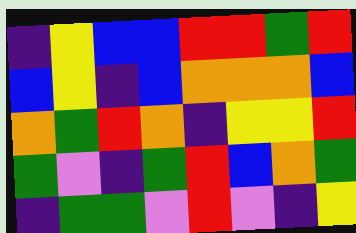[["indigo", "yellow", "blue", "blue", "red", "red", "green", "red"], ["blue", "yellow", "indigo", "blue", "orange", "orange", "orange", "blue"], ["orange", "green", "red", "orange", "indigo", "yellow", "yellow", "red"], ["green", "violet", "indigo", "green", "red", "blue", "orange", "green"], ["indigo", "green", "green", "violet", "red", "violet", "indigo", "yellow"]]